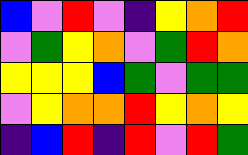[["blue", "violet", "red", "violet", "indigo", "yellow", "orange", "red"], ["violet", "green", "yellow", "orange", "violet", "green", "red", "orange"], ["yellow", "yellow", "yellow", "blue", "green", "violet", "green", "green"], ["violet", "yellow", "orange", "orange", "red", "yellow", "orange", "yellow"], ["indigo", "blue", "red", "indigo", "red", "violet", "red", "green"]]